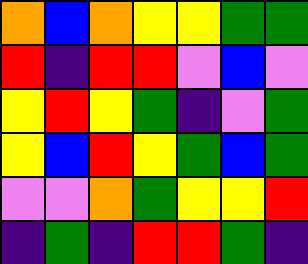[["orange", "blue", "orange", "yellow", "yellow", "green", "green"], ["red", "indigo", "red", "red", "violet", "blue", "violet"], ["yellow", "red", "yellow", "green", "indigo", "violet", "green"], ["yellow", "blue", "red", "yellow", "green", "blue", "green"], ["violet", "violet", "orange", "green", "yellow", "yellow", "red"], ["indigo", "green", "indigo", "red", "red", "green", "indigo"]]